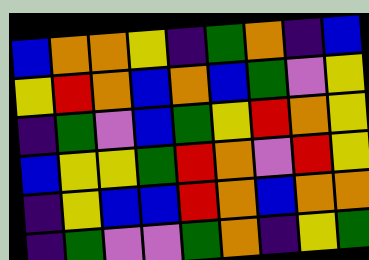[["blue", "orange", "orange", "yellow", "indigo", "green", "orange", "indigo", "blue"], ["yellow", "red", "orange", "blue", "orange", "blue", "green", "violet", "yellow"], ["indigo", "green", "violet", "blue", "green", "yellow", "red", "orange", "yellow"], ["blue", "yellow", "yellow", "green", "red", "orange", "violet", "red", "yellow"], ["indigo", "yellow", "blue", "blue", "red", "orange", "blue", "orange", "orange"], ["indigo", "green", "violet", "violet", "green", "orange", "indigo", "yellow", "green"]]